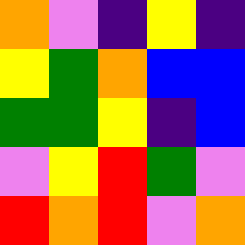[["orange", "violet", "indigo", "yellow", "indigo"], ["yellow", "green", "orange", "blue", "blue"], ["green", "green", "yellow", "indigo", "blue"], ["violet", "yellow", "red", "green", "violet"], ["red", "orange", "red", "violet", "orange"]]